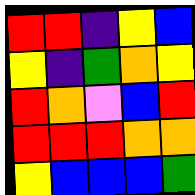[["red", "red", "indigo", "yellow", "blue"], ["yellow", "indigo", "green", "orange", "yellow"], ["red", "orange", "violet", "blue", "red"], ["red", "red", "red", "orange", "orange"], ["yellow", "blue", "blue", "blue", "green"]]